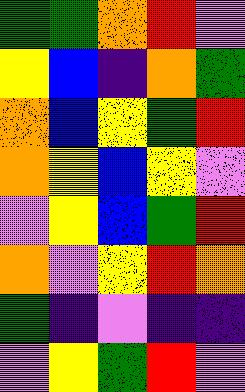[["green", "green", "orange", "red", "violet"], ["yellow", "blue", "indigo", "orange", "green"], ["orange", "blue", "yellow", "green", "red"], ["orange", "yellow", "blue", "yellow", "violet"], ["violet", "yellow", "blue", "green", "red"], ["orange", "violet", "yellow", "red", "orange"], ["green", "indigo", "violet", "indigo", "indigo"], ["violet", "yellow", "green", "red", "violet"]]